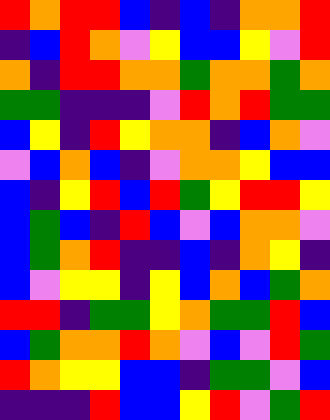[["red", "orange", "red", "red", "blue", "indigo", "blue", "indigo", "orange", "orange", "red"], ["indigo", "blue", "red", "orange", "violet", "yellow", "blue", "blue", "yellow", "violet", "red"], ["orange", "indigo", "red", "red", "orange", "orange", "green", "orange", "orange", "green", "orange"], ["green", "green", "indigo", "indigo", "indigo", "violet", "red", "orange", "red", "green", "green"], ["blue", "yellow", "indigo", "red", "yellow", "orange", "orange", "indigo", "blue", "orange", "violet"], ["violet", "blue", "orange", "blue", "indigo", "violet", "orange", "orange", "yellow", "blue", "blue"], ["blue", "indigo", "yellow", "red", "blue", "red", "green", "yellow", "red", "red", "yellow"], ["blue", "green", "blue", "indigo", "red", "blue", "violet", "blue", "orange", "orange", "violet"], ["blue", "green", "orange", "red", "indigo", "indigo", "blue", "indigo", "orange", "yellow", "indigo"], ["blue", "violet", "yellow", "yellow", "indigo", "yellow", "blue", "orange", "blue", "green", "orange"], ["red", "red", "indigo", "green", "green", "yellow", "orange", "green", "green", "red", "blue"], ["blue", "green", "orange", "orange", "red", "orange", "violet", "blue", "violet", "red", "green"], ["red", "orange", "yellow", "yellow", "blue", "blue", "indigo", "green", "green", "violet", "blue"], ["indigo", "indigo", "indigo", "red", "blue", "blue", "yellow", "red", "violet", "green", "red"]]